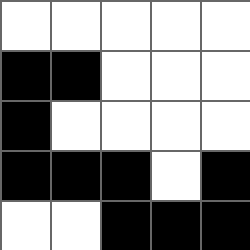[["white", "white", "white", "white", "white"], ["black", "black", "white", "white", "white"], ["black", "white", "white", "white", "white"], ["black", "black", "black", "white", "black"], ["white", "white", "black", "black", "black"]]